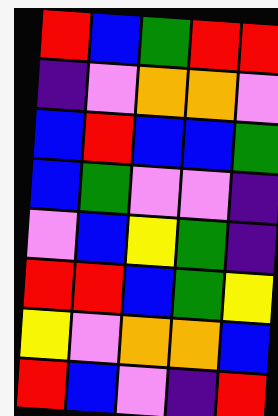[["red", "blue", "green", "red", "red"], ["indigo", "violet", "orange", "orange", "violet"], ["blue", "red", "blue", "blue", "green"], ["blue", "green", "violet", "violet", "indigo"], ["violet", "blue", "yellow", "green", "indigo"], ["red", "red", "blue", "green", "yellow"], ["yellow", "violet", "orange", "orange", "blue"], ["red", "blue", "violet", "indigo", "red"]]